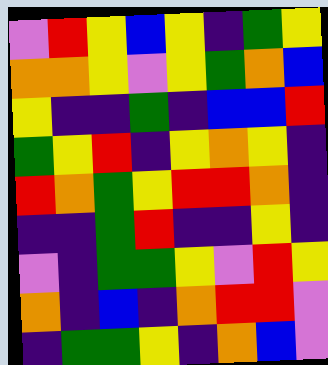[["violet", "red", "yellow", "blue", "yellow", "indigo", "green", "yellow"], ["orange", "orange", "yellow", "violet", "yellow", "green", "orange", "blue"], ["yellow", "indigo", "indigo", "green", "indigo", "blue", "blue", "red"], ["green", "yellow", "red", "indigo", "yellow", "orange", "yellow", "indigo"], ["red", "orange", "green", "yellow", "red", "red", "orange", "indigo"], ["indigo", "indigo", "green", "red", "indigo", "indigo", "yellow", "indigo"], ["violet", "indigo", "green", "green", "yellow", "violet", "red", "yellow"], ["orange", "indigo", "blue", "indigo", "orange", "red", "red", "violet"], ["indigo", "green", "green", "yellow", "indigo", "orange", "blue", "violet"]]